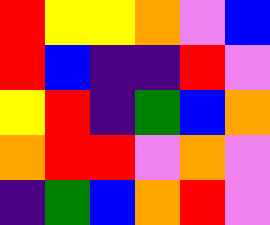[["red", "yellow", "yellow", "orange", "violet", "blue"], ["red", "blue", "indigo", "indigo", "red", "violet"], ["yellow", "red", "indigo", "green", "blue", "orange"], ["orange", "red", "red", "violet", "orange", "violet"], ["indigo", "green", "blue", "orange", "red", "violet"]]